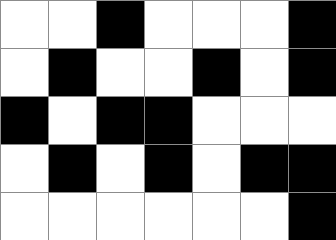[["white", "white", "black", "white", "white", "white", "black"], ["white", "black", "white", "white", "black", "white", "black"], ["black", "white", "black", "black", "white", "white", "white"], ["white", "black", "white", "black", "white", "black", "black"], ["white", "white", "white", "white", "white", "white", "black"]]